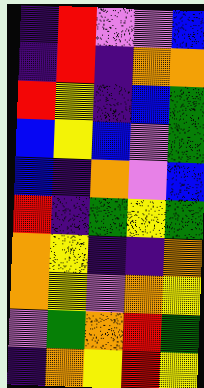[["indigo", "red", "violet", "violet", "blue"], ["indigo", "red", "indigo", "orange", "orange"], ["red", "yellow", "indigo", "blue", "green"], ["blue", "yellow", "blue", "violet", "green"], ["blue", "indigo", "orange", "violet", "blue"], ["red", "indigo", "green", "yellow", "green"], ["orange", "yellow", "indigo", "indigo", "orange"], ["orange", "yellow", "violet", "orange", "yellow"], ["violet", "green", "orange", "red", "green"], ["indigo", "orange", "yellow", "red", "yellow"]]